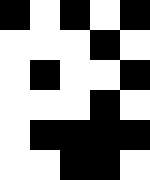[["black", "white", "black", "white", "black"], ["white", "white", "white", "black", "white"], ["white", "black", "white", "white", "black"], ["white", "white", "white", "black", "white"], ["white", "black", "black", "black", "black"], ["white", "white", "black", "black", "white"]]